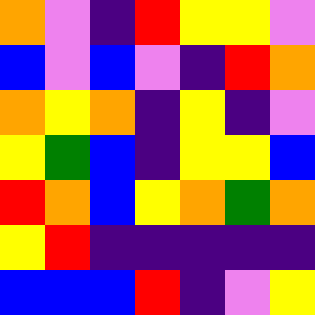[["orange", "violet", "indigo", "red", "yellow", "yellow", "violet"], ["blue", "violet", "blue", "violet", "indigo", "red", "orange"], ["orange", "yellow", "orange", "indigo", "yellow", "indigo", "violet"], ["yellow", "green", "blue", "indigo", "yellow", "yellow", "blue"], ["red", "orange", "blue", "yellow", "orange", "green", "orange"], ["yellow", "red", "indigo", "indigo", "indigo", "indigo", "indigo"], ["blue", "blue", "blue", "red", "indigo", "violet", "yellow"]]